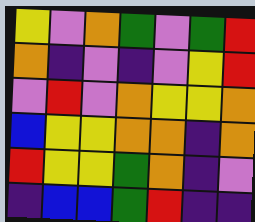[["yellow", "violet", "orange", "green", "violet", "green", "red"], ["orange", "indigo", "violet", "indigo", "violet", "yellow", "red"], ["violet", "red", "violet", "orange", "yellow", "yellow", "orange"], ["blue", "yellow", "yellow", "orange", "orange", "indigo", "orange"], ["red", "yellow", "yellow", "green", "orange", "indigo", "violet"], ["indigo", "blue", "blue", "green", "red", "indigo", "indigo"]]